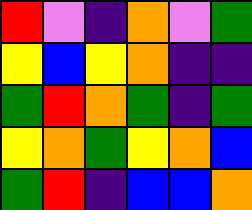[["red", "violet", "indigo", "orange", "violet", "green"], ["yellow", "blue", "yellow", "orange", "indigo", "indigo"], ["green", "red", "orange", "green", "indigo", "green"], ["yellow", "orange", "green", "yellow", "orange", "blue"], ["green", "red", "indigo", "blue", "blue", "orange"]]